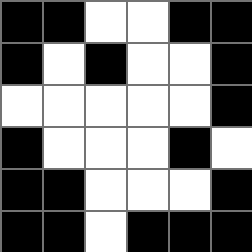[["black", "black", "white", "white", "black", "black"], ["black", "white", "black", "white", "white", "black"], ["white", "white", "white", "white", "white", "black"], ["black", "white", "white", "white", "black", "white"], ["black", "black", "white", "white", "white", "black"], ["black", "black", "white", "black", "black", "black"]]